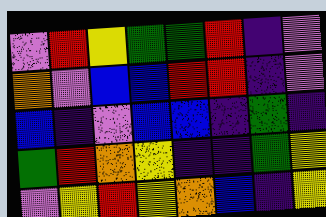[["violet", "red", "yellow", "green", "green", "red", "indigo", "violet"], ["orange", "violet", "blue", "blue", "red", "red", "indigo", "violet"], ["blue", "indigo", "violet", "blue", "blue", "indigo", "green", "indigo"], ["green", "red", "orange", "yellow", "indigo", "indigo", "green", "yellow"], ["violet", "yellow", "red", "yellow", "orange", "blue", "indigo", "yellow"]]